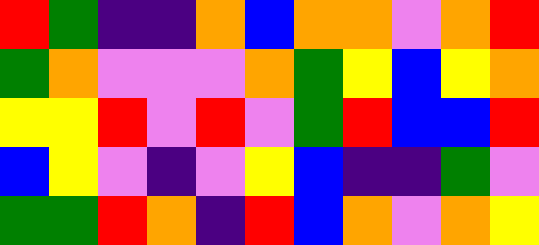[["red", "green", "indigo", "indigo", "orange", "blue", "orange", "orange", "violet", "orange", "red"], ["green", "orange", "violet", "violet", "violet", "orange", "green", "yellow", "blue", "yellow", "orange"], ["yellow", "yellow", "red", "violet", "red", "violet", "green", "red", "blue", "blue", "red"], ["blue", "yellow", "violet", "indigo", "violet", "yellow", "blue", "indigo", "indigo", "green", "violet"], ["green", "green", "red", "orange", "indigo", "red", "blue", "orange", "violet", "orange", "yellow"]]